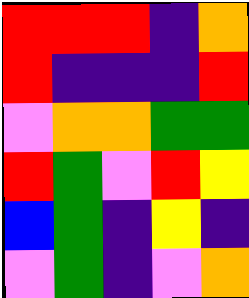[["red", "red", "red", "indigo", "orange"], ["red", "indigo", "indigo", "indigo", "red"], ["violet", "orange", "orange", "green", "green"], ["red", "green", "violet", "red", "yellow"], ["blue", "green", "indigo", "yellow", "indigo"], ["violet", "green", "indigo", "violet", "orange"]]